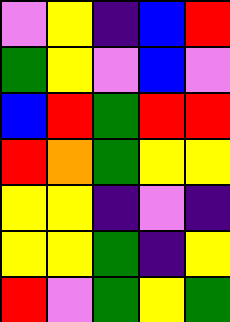[["violet", "yellow", "indigo", "blue", "red"], ["green", "yellow", "violet", "blue", "violet"], ["blue", "red", "green", "red", "red"], ["red", "orange", "green", "yellow", "yellow"], ["yellow", "yellow", "indigo", "violet", "indigo"], ["yellow", "yellow", "green", "indigo", "yellow"], ["red", "violet", "green", "yellow", "green"]]